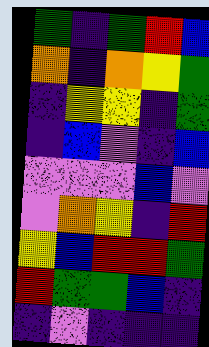[["green", "indigo", "green", "red", "blue"], ["orange", "indigo", "orange", "yellow", "green"], ["indigo", "yellow", "yellow", "indigo", "green"], ["indigo", "blue", "violet", "indigo", "blue"], ["violet", "violet", "violet", "blue", "violet"], ["violet", "orange", "yellow", "indigo", "red"], ["yellow", "blue", "red", "red", "green"], ["red", "green", "green", "blue", "indigo"], ["indigo", "violet", "indigo", "indigo", "indigo"]]